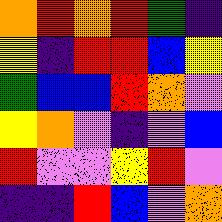[["orange", "red", "orange", "red", "green", "indigo"], ["yellow", "indigo", "red", "red", "blue", "yellow"], ["green", "blue", "blue", "red", "orange", "violet"], ["yellow", "orange", "violet", "indigo", "violet", "blue"], ["red", "violet", "violet", "yellow", "red", "violet"], ["indigo", "indigo", "red", "blue", "violet", "orange"]]